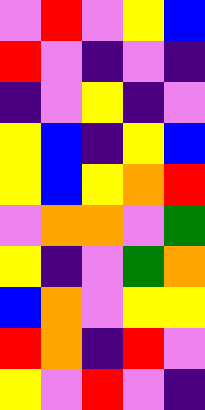[["violet", "red", "violet", "yellow", "blue"], ["red", "violet", "indigo", "violet", "indigo"], ["indigo", "violet", "yellow", "indigo", "violet"], ["yellow", "blue", "indigo", "yellow", "blue"], ["yellow", "blue", "yellow", "orange", "red"], ["violet", "orange", "orange", "violet", "green"], ["yellow", "indigo", "violet", "green", "orange"], ["blue", "orange", "violet", "yellow", "yellow"], ["red", "orange", "indigo", "red", "violet"], ["yellow", "violet", "red", "violet", "indigo"]]